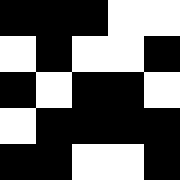[["black", "black", "black", "white", "white"], ["white", "black", "white", "white", "black"], ["black", "white", "black", "black", "white"], ["white", "black", "black", "black", "black"], ["black", "black", "white", "white", "black"]]